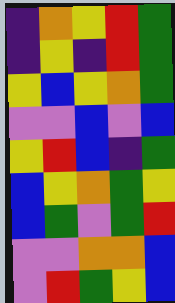[["indigo", "orange", "yellow", "red", "green"], ["indigo", "yellow", "indigo", "red", "green"], ["yellow", "blue", "yellow", "orange", "green"], ["violet", "violet", "blue", "violet", "blue"], ["yellow", "red", "blue", "indigo", "green"], ["blue", "yellow", "orange", "green", "yellow"], ["blue", "green", "violet", "green", "red"], ["violet", "violet", "orange", "orange", "blue"], ["violet", "red", "green", "yellow", "blue"]]